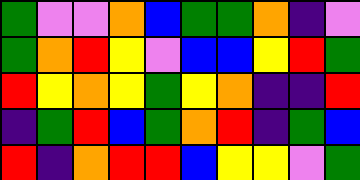[["green", "violet", "violet", "orange", "blue", "green", "green", "orange", "indigo", "violet"], ["green", "orange", "red", "yellow", "violet", "blue", "blue", "yellow", "red", "green"], ["red", "yellow", "orange", "yellow", "green", "yellow", "orange", "indigo", "indigo", "red"], ["indigo", "green", "red", "blue", "green", "orange", "red", "indigo", "green", "blue"], ["red", "indigo", "orange", "red", "red", "blue", "yellow", "yellow", "violet", "green"]]